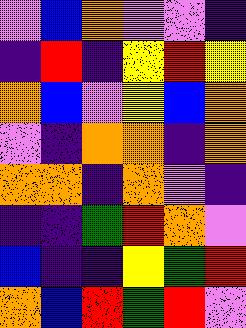[["violet", "blue", "orange", "violet", "violet", "indigo"], ["indigo", "red", "indigo", "yellow", "red", "yellow"], ["orange", "blue", "violet", "yellow", "blue", "orange"], ["violet", "indigo", "orange", "orange", "indigo", "orange"], ["orange", "orange", "indigo", "orange", "violet", "indigo"], ["indigo", "indigo", "green", "red", "orange", "violet"], ["blue", "indigo", "indigo", "yellow", "green", "red"], ["orange", "blue", "red", "green", "red", "violet"]]